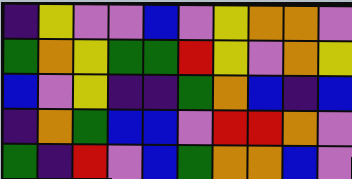[["indigo", "yellow", "violet", "violet", "blue", "violet", "yellow", "orange", "orange", "violet"], ["green", "orange", "yellow", "green", "green", "red", "yellow", "violet", "orange", "yellow"], ["blue", "violet", "yellow", "indigo", "indigo", "green", "orange", "blue", "indigo", "blue"], ["indigo", "orange", "green", "blue", "blue", "violet", "red", "red", "orange", "violet"], ["green", "indigo", "red", "violet", "blue", "green", "orange", "orange", "blue", "violet"]]